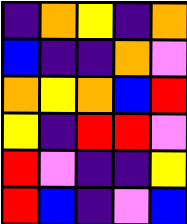[["indigo", "orange", "yellow", "indigo", "orange"], ["blue", "indigo", "indigo", "orange", "violet"], ["orange", "yellow", "orange", "blue", "red"], ["yellow", "indigo", "red", "red", "violet"], ["red", "violet", "indigo", "indigo", "yellow"], ["red", "blue", "indigo", "violet", "blue"]]